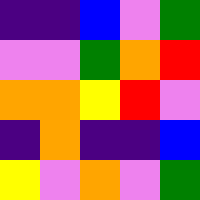[["indigo", "indigo", "blue", "violet", "green"], ["violet", "violet", "green", "orange", "red"], ["orange", "orange", "yellow", "red", "violet"], ["indigo", "orange", "indigo", "indigo", "blue"], ["yellow", "violet", "orange", "violet", "green"]]